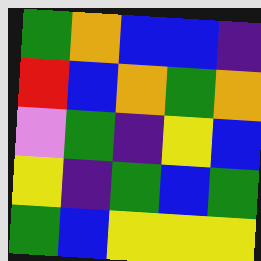[["green", "orange", "blue", "blue", "indigo"], ["red", "blue", "orange", "green", "orange"], ["violet", "green", "indigo", "yellow", "blue"], ["yellow", "indigo", "green", "blue", "green"], ["green", "blue", "yellow", "yellow", "yellow"]]